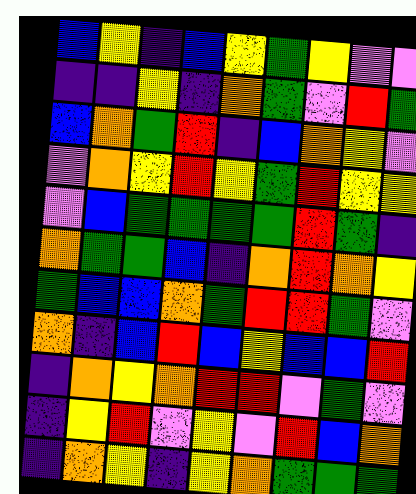[["blue", "yellow", "indigo", "blue", "yellow", "green", "yellow", "violet", "violet"], ["indigo", "indigo", "yellow", "indigo", "orange", "green", "violet", "red", "green"], ["blue", "orange", "green", "red", "indigo", "blue", "orange", "yellow", "violet"], ["violet", "orange", "yellow", "red", "yellow", "green", "red", "yellow", "yellow"], ["violet", "blue", "green", "green", "green", "green", "red", "green", "indigo"], ["orange", "green", "green", "blue", "indigo", "orange", "red", "orange", "yellow"], ["green", "blue", "blue", "orange", "green", "red", "red", "green", "violet"], ["orange", "indigo", "blue", "red", "blue", "yellow", "blue", "blue", "red"], ["indigo", "orange", "yellow", "orange", "red", "red", "violet", "green", "violet"], ["indigo", "yellow", "red", "violet", "yellow", "violet", "red", "blue", "orange"], ["indigo", "orange", "yellow", "indigo", "yellow", "orange", "green", "green", "green"]]